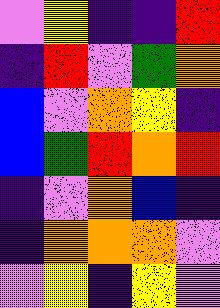[["violet", "yellow", "indigo", "indigo", "red"], ["indigo", "red", "violet", "green", "orange"], ["blue", "violet", "orange", "yellow", "indigo"], ["blue", "green", "red", "orange", "red"], ["indigo", "violet", "orange", "blue", "indigo"], ["indigo", "orange", "orange", "orange", "violet"], ["violet", "yellow", "indigo", "yellow", "violet"]]